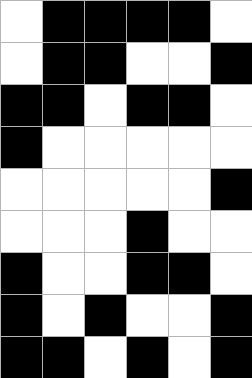[["white", "black", "black", "black", "black", "white"], ["white", "black", "black", "white", "white", "black"], ["black", "black", "white", "black", "black", "white"], ["black", "white", "white", "white", "white", "white"], ["white", "white", "white", "white", "white", "black"], ["white", "white", "white", "black", "white", "white"], ["black", "white", "white", "black", "black", "white"], ["black", "white", "black", "white", "white", "black"], ["black", "black", "white", "black", "white", "black"]]